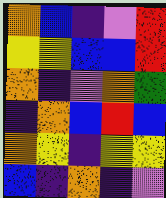[["orange", "blue", "indigo", "violet", "red"], ["yellow", "yellow", "blue", "blue", "red"], ["orange", "indigo", "violet", "orange", "green"], ["indigo", "orange", "blue", "red", "blue"], ["orange", "yellow", "indigo", "yellow", "yellow"], ["blue", "indigo", "orange", "indigo", "violet"]]